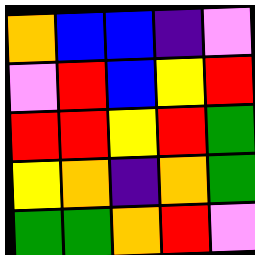[["orange", "blue", "blue", "indigo", "violet"], ["violet", "red", "blue", "yellow", "red"], ["red", "red", "yellow", "red", "green"], ["yellow", "orange", "indigo", "orange", "green"], ["green", "green", "orange", "red", "violet"]]